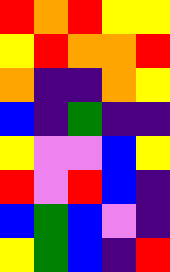[["red", "orange", "red", "yellow", "yellow"], ["yellow", "red", "orange", "orange", "red"], ["orange", "indigo", "indigo", "orange", "yellow"], ["blue", "indigo", "green", "indigo", "indigo"], ["yellow", "violet", "violet", "blue", "yellow"], ["red", "violet", "red", "blue", "indigo"], ["blue", "green", "blue", "violet", "indigo"], ["yellow", "green", "blue", "indigo", "red"]]